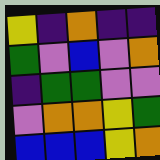[["yellow", "indigo", "orange", "indigo", "indigo"], ["green", "violet", "blue", "violet", "orange"], ["indigo", "green", "green", "violet", "violet"], ["violet", "orange", "orange", "yellow", "green"], ["blue", "blue", "blue", "yellow", "orange"]]